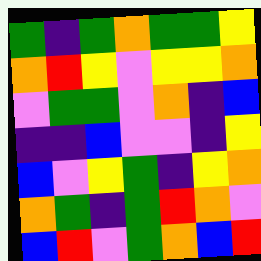[["green", "indigo", "green", "orange", "green", "green", "yellow"], ["orange", "red", "yellow", "violet", "yellow", "yellow", "orange"], ["violet", "green", "green", "violet", "orange", "indigo", "blue"], ["indigo", "indigo", "blue", "violet", "violet", "indigo", "yellow"], ["blue", "violet", "yellow", "green", "indigo", "yellow", "orange"], ["orange", "green", "indigo", "green", "red", "orange", "violet"], ["blue", "red", "violet", "green", "orange", "blue", "red"]]